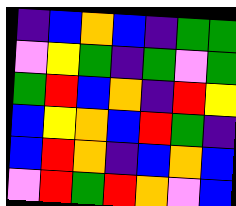[["indigo", "blue", "orange", "blue", "indigo", "green", "green"], ["violet", "yellow", "green", "indigo", "green", "violet", "green"], ["green", "red", "blue", "orange", "indigo", "red", "yellow"], ["blue", "yellow", "orange", "blue", "red", "green", "indigo"], ["blue", "red", "orange", "indigo", "blue", "orange", "blue"], ["violet", "red", "green", "red", "orange", "violet", "blue"]]